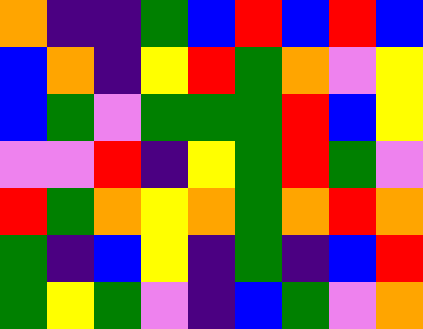[["orange", "indigo", "indigo", "green", "blue", "red", "blue", "red", "blue"], ["blue", "orange", "indigo", "yellow", "red", "green", "orange", "violet", "yellow"], ["blue", "green", "violet", "green", "green", "green", "red", "blue", "yellow"], ["violet", "violet", "red", "indigo", "yellow", "green", "red", "green", "violet"], ["red", "green", "orange", "yellow", "orange", "green", "orange", "red", "orange"], ["green", "indigo", "blue", "yellow", "indigo", "green", "indigo", "blue", "red"], ["green", "yellow", "green", "violet", "indigo", "blue", "green", "violet", "orange"]]